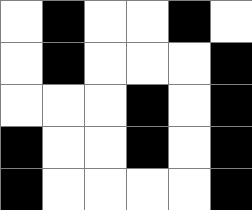[["white", "black", "white", "white", "black", "white"], ["white", "black", "white", "white", "white", "black"], ["white", "white", "white", "black", "white", "black"], ["black", "white", "white", "black", "white", "black"], ["black", "white", "white", "white", "white", "black"]]